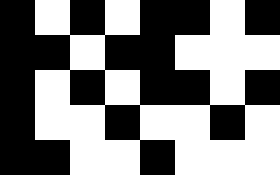[["black", "white", "black", "white", "black", "black", "white", "black"], ["black", "black", "white", "black", "black", "white", "white", "white"], ["black", "white", "black", "white", "black", "black", "white", "black"], ["black", "white", "white", "black", "white", "white", "black", "white"], ["black", "black", "white", "white", "black", "white", "white", "white"]]